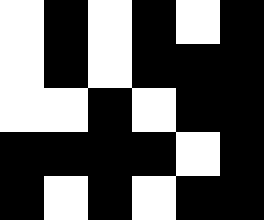[["white", "black", "white", "black", "white", "black"], ["white", "black", "white", "black", "black", "black"], ["white", "white", "black", "white", "black", "black"], ["black", "black", "black", "black", "white", "black"], ["black", "white", "black", "white", "black", "black"]]